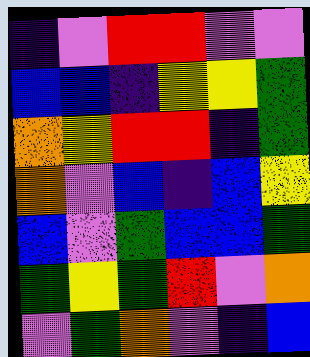[["indigo", "violet", "red", "red", "violet", "violet"], ["blue", "blue", "indigo", "yellow", "yellow", "green"], ["orange", "yellow", "red", "red", "indigo", "green"], ["orange", "violet", "blue", "indigo", "blue", "yellow"], ["blue", "violet", "green", "blue", "blue", "green"], ["green", "yellow", "green", "red", "violet", "orange"], ["violet", "green", "orange", "violet", "indigo", "blue"]]